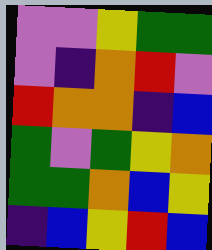[["violet", "violet", "yellow", "green", "green"], ["violet", "indigo", "orange", "red", "violet"], ["red", "orange", "orange", "indigo", "blue"], ["green", "violet", "green", "yellow", "orange"], ["green", "green", "orange", "blue", "yellow"], ["indigo", "blue", "yellow", "red", "blue"]]